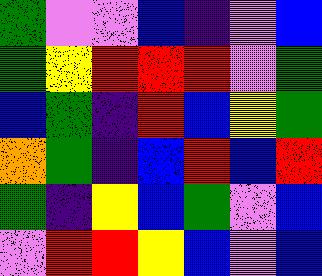[["green", "violet", "violet", "blue", "indigo", "violet", "blue"], ["green", "yellow", "red", "red", "red", "violet", "green"], ["blue", "green", "indigo", "red", "blue", "yellow", "green"], ["orange", "green", "indigo", "blue", "red", "blue", "red"], ["green", "indigo", "yellow", "blue", "green", "violet", "blue"], ["violet", "red", "red", "yellow", "blue", "violet", "blue"]]